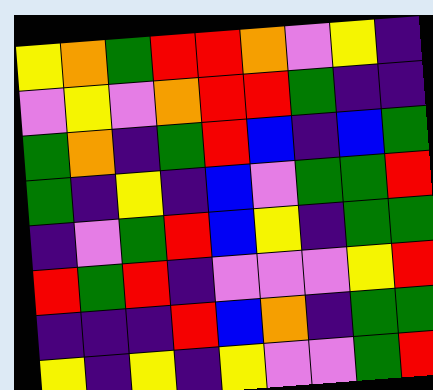[["yellow", "orange", "green", "red", "red", "orange", "violet", "yellow", "indigo"], ["violet", "yellow", "violet", "orange", "red", "red", "green", "indigo", "indigo"], ["green", "orange", "indigo", "green", "red", "blue", "indigo", "blue", "green"], ["green", "indigo", "yellow", "indigo", "blue", "violet", "green", "green", "red"], ["indigo", "violet", "green", "red", "blue", "yellow", "indigo", "green", "green"], ["red", "green", "red", "indigo", "violet", "violet", "violet", "yellow", "red"], ["indigo", "indigo", "indigo", "red", "blue", "orange", "indigo", "green", "green"], ["yellow", "indigo", "yellow", "indigo", "yellow", "violet", "violet", "green", "red"]]